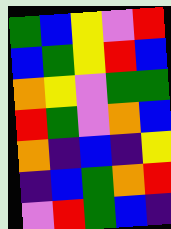[["green", "blue", "yellow", "violet", "red"], ["blue", "green", "yellow", "red", "blue"], ["orange", "yellow", "violet", "green", "green"], ["red", "green", "violet", "orange", "blue"], ["orange", "indigo", "blue", "indigo", "yellow"], ["indigo", "blue", "green", "orange", "red"], ["violet", "red", "green", "blue", "indigo"]]